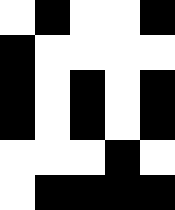[["white", "black", "white", "white", "black"], ["black", "white", "white", "white", "white"], ["black", "white", "black", "white", "black"], ["black", "white", "black", "white", "black"], ["white", "white", "white", "black", "white"], ["white", "black", "black", "black", "black"]]